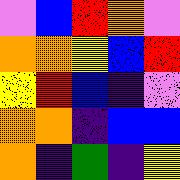[["violet", "blue", "red", "orange", "violet"], ["orange", "orange", "yellow", "blue", "red"], ["yellow", "red", "blue", "indigo", "violet"], ["orange", "orange", "indigo", "blue", "blue"], ["orange", "indigo", "green", "indigo", "yellow"]]